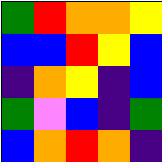[["green", "red", "orange", "orange", "yellow"], ["blue", "blue", "red", "yellow", "blue"], ["indigo", "orange", "yellow", "indigo", "blue"], ["green", "violet", "blue", "indigo", "green"], ["blue", "orange", "red", "orange", "indigo"]]